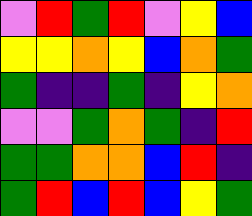[["violet", "red", "green", "red", "violet", "yellow", "blue"], ["yellow", "yellow", "orange", "yellow", "blue", "orange", "green"], ["green", "indigo", "indigo", "green", "indigo", "yellow", "orange"], ["violet", "violet", "green", "orange", "green", "indigo", "red"], ["green", "green", "orange", "orange", "blue", "red", "indigo"], ["green", "red", "blue", "red", "blue", "yellow", "green"]]